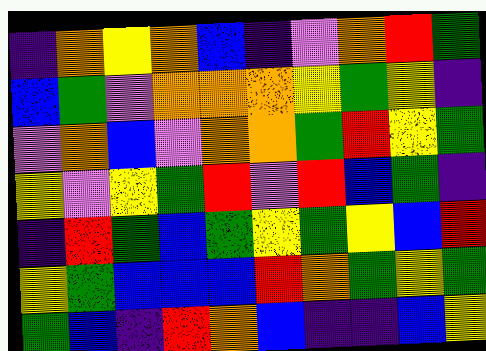[["indigo", "orange", "yellow", "orange", "blue", "indigo", "violet", "orange", "red", "green"], ["blue", "green", "violet", "orange", "orange", "orange", "yellow", "green", "yellow", "indigo"], ["violet", "orange", "blue", "violet", "orange", "orange", "green", "red", "yellow", "green"], ["yellow", "violet", "yellow", "green", "red", "violet", "red", "blue", "green", "indigo"], ["indigo", "red", "green", "blue", "green", "yellow", "green", "yellow", "blue", "red"], ["yellow", "green", "blue", "blue", "blue", "red", "orange", "green", "yellow", "green"], ["green", "blue", "indigo", "red", "orange", "blue", "indigo", "indigo", "blue", "yellow"]]